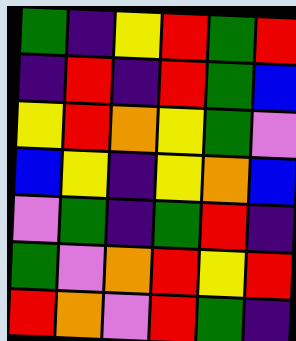[["green", "indigo", "yellow", "red", "green", "red"], ["indigo", "red", "indigo", "red", "green", "blue"], ["yellow", "red", "orange", "yellow", "green", "violet"], ["blue", "yellow", "indigo", "yellow", "orange", "blue"], ["violet", "green", "indigo", "green", "red", "indigo"], ["green", "violet", "orange", "red", "yellow", "red"], ["red", "orange", "violet", "red", "green", "indigo"]]